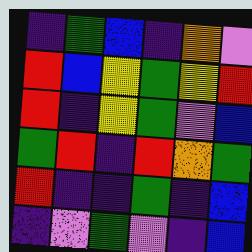[["indigo", "green", "blue", "indigo", "orange", "violet"], ["red", "blue", "yellow", "green", "yellow", "red"], ["red", "indigo", "yellow", "green", "violet", "blue"], ["green", "red", "indigo", "red", "orange", "green"], ["red", "indigo", "indigo", "green", "indigo", "blue"], ["indigo", "violet", "green", "violet", "indigo", "blue"]]